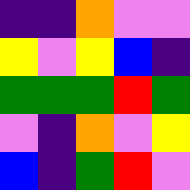[["indigo", "indigo", "orange", "violet", "violet"], ["yellow", "violet", "yellow", "blue", "indigo"], ["green", "green", "green", "red", "green"], ["violet", "indigo", "orange", "violet", "yellow"], ["blue", "indigo", "green", "red", "violet"]]